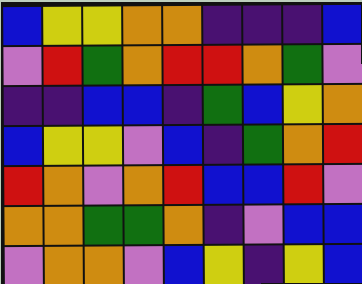[["blue", "yellow", "yellow", "orange", "orange", "indigo", "indigo", "indigo", "blue"], ["violet", "red", "green", "orange", "red", "red", "orange", "green", "violet"], ["indigo", "indigo", "blue", "blue", "indigo", "green", "blue", "yellow", "orange"], ["blue", "yellow", "yellow", "violet", "blue", "indigo", "green", "orange", "red"], ["red", "orange", "violet", "orange", "red", "blue", "blue", "red", "violet"], ["orange", "orange", "green", "green", "orange", "indigo", "violet", "blue", "blue"], ["violet", "orange", "orange", "violet", "blue", "yellow", "indigo", "yellow", "blue"]]